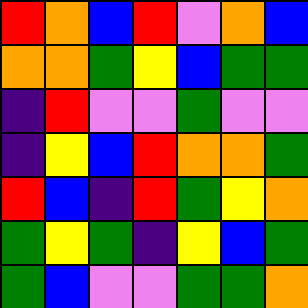[["red", "orange", "blue", "red", "violet", "orange", "blue"], ["orange", "orange", "green", "yellow", "blue", "green", "green"], ["indigo", "red", "violet", "violet", "green", "violet", "violet"], ["indigo", "yellow", "blue", "red", "orange", "orange", "green"], ["red", "blue", "indigo", "red", "green", "yellow", "orange"], ["green", "yellow", "green", "indigo", "yellow", "blue", "green"], ["green", "blue", "violet", "violet", "green", "green", "orange"]]